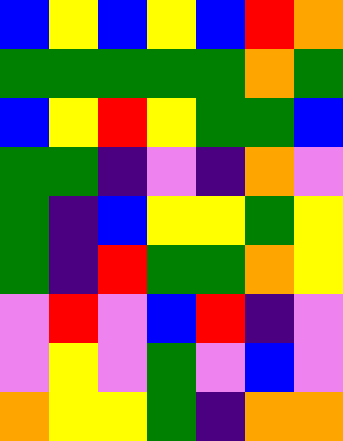[["blue", "yellow", "blue", "yellow", "blue", "red", "orange"], ["green", "green", "green", "green", "green", "orange", "green"], ["blue", "yellow", "red", "yellow", "green", "green", "blue"], ["green", "green", "indigo", "violet", "indigo", "orange", "violet"], ["green", "indigo", "blue", "yellow", "yellow", "green", "yellow"], ["green", "indigo", "red", "green", "green", "orange", "yellow"], ["violet", "red", "violet", "blue", "red", "indigo", "violet"], ["violet", "yellow", "violet", "green", "violet", "blue", "violet"], ["orange", "yellow", "yellow", "green", "indigo", "orange", "orange"]]